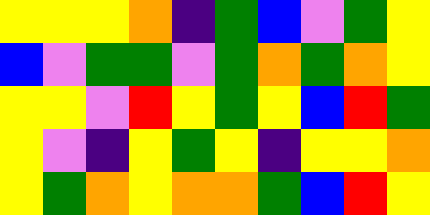[["yellow", "yellow", "yellow", "orange", "indigo", "green", "blue", "violet", "green", "yellow"], ["blue", "violet", "green", "green", "violet", "green", "orange", "green", "orange", "yellow"], ["yellow", "yellow", "violet", "red", "yellow", "green", "yellow", "blue", "red", "green"], ["yellow", "violet", "indigo", "yellow", "green", "yellow", "indigo", "yellow", "yellow", "orange"], ["yellow", "green", "orange", "yellow", "orange", "orange", "green", "blue", "red", "yellow"]]